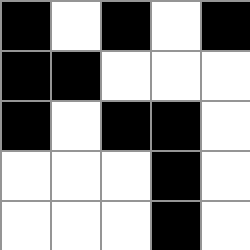[["black", "white", "black", "white", "black"], ["black", "black", "white", "white", "white"], ["black", "white", "black", "black", "white"], ["white", "white", "white", "black", "white"], ["white", "white", "white", "black", "white"]]